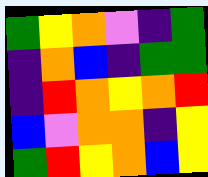[["green", "yellow", "orange", "violet", "indigo", "green"], ["indigo", "orange", "blue", "indigo", "green", "green"], ["indigo", "red", "orange", "yellow", "orange", "red"], ["blue", "violet", "orange", "orange", "indigo", "yellow"], ["green", "red", "yellow", "orange", "blue", "yellow"]]